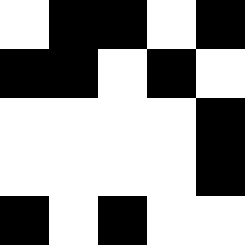[["white", "black", "black", "white", "black"], ["black", "black", "white", "black", "white"], ["white", "white", "white", "white", "black"], ["white", "white", "white", "white", "black"], ["black", "white", "black", "white", "white"]]